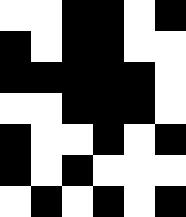[["white", "white", "black", "black", "white", "black"], ["black", "white", "black", "black", "white", "white"], ["black", "black", "black", "black", "black", "white"], ["white", "white", "black", "black", "black", "white"], ["black", "white", "white", "black", "white", "black"], ["black", "white", "black", "white", "white", "white"], ["white", "black", "white", "black", "white", "black"]]